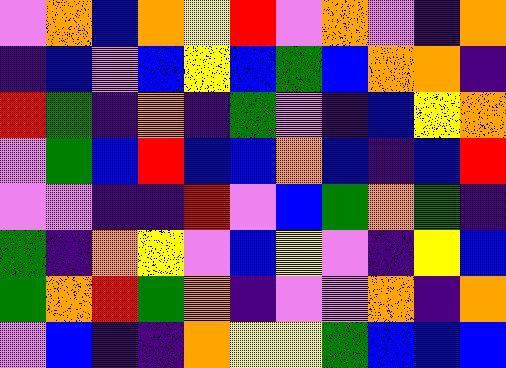[["violet", "orange", "blue", "orange", "yellow", "red", "violet", "orange", "violet", "indigo", "orange"], ["indigo", "blue", "violet", "blue", "yellow", "blue", "green", "blue", "orange", "orange", "indigo"], ["red", "green", "indigo", "orange", "indigo", "green", "violet", "indigo", "blue", "yellow", "orange"], ["violet", "green", "blue", "red", "blue", "blue", "orange", "blue", "indigo", "blue", "red"], ["violet", "violet", "indigo", "indigo", "red", "violet", "blue", "green", "orange", "green", "indigo"], ["green", "indigo", "orange", "yellow", "violet", "blue", "yellow", "violet", "indigo", "yellow", "blue"], ["green", "orange", "red", "green", "orange", "indigo", "violet", "violet", "orange", "indigo", "orange"], ["violet", "blue", "indigo", "indigo", "orange", "yellow", "yellow", "green", "blue", "blue", "blue"]]